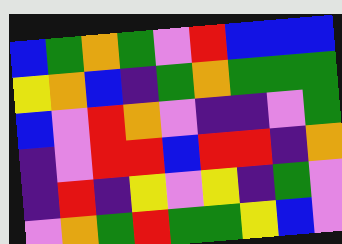[["blue", "green", "orange", "green", "violet", "red", "blue", "blue", "blue"], ["yellow", "orange", "blue", "indigo", "green", "orange", "green", "green", "green"], ["blue", "violet", "red", "orange", "violet", "indigo", "indigo", "violet", "green"], ["indigo", "violet", "red", "red", "blue", "red", "red", "indigo", "orange"], ["indigo", "red", "indigo", "yellow", "violet", "yellow", "indigo", "green", "violet"], ["violet", "orange", "green", "red", "green", "green", "yellow", "blue", "violet"]]